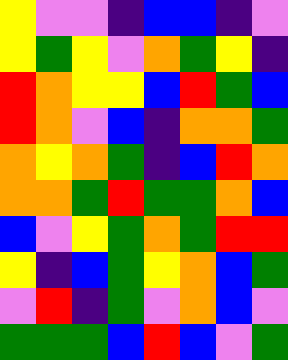[["yellow", "violet", "violet", "indigo", "blue", "blue", "indigo", "violet"], ["yellow", "green", "yellow", "violet", "orange", "green", "yellow", "indigo"], ["red", "orange", "yellow", "yellow", "blue", "red", "green", "blue"], ["red", "orange", "violet", "blue", "indigo", "orange", "orange", "green"], ["orange", "yellow", "orange", "green", "indigo", "blue", "red", "orange"], ["orange", "orange", "green", "red", "green", "green", "orange", "blue"], ["blue", "violet", "yellow", "green", "orange", "green", "red", "red"], ["yellow", "indigo", "blue", "green", "yellow", "orange", "blue", "green"], ["violet", "red", "indigo", "green", "violet", "orange", "blue", "violet"], ["green", "green", "green", "blue", "red", "blue", "violet", "green"]]